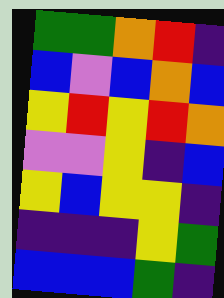[["green", "green", "orange", "red", "indigo"], ["blue", "violet", "blue", "orange", "blue"], ["yellow", "red", "yellow", "red", "orange"], ["violet", "violet", "yellow", "indigo", "blue"], ["yellow", "blue", "yellow", "yellow", "indigo"], ["indigo", "indigo", "indigo", "yellow", "green"], ["blue", "blue", "blue", "green", "indigo"]]